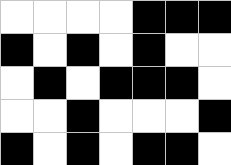[["white", "white", "white", "white", "black", "black", "black"], ["black", "white", "black", "white", "black", "white", "white"], ["white", "black", "white", "black", "black", "black", "white"], ["white", "white", "black", "white", "white", "white", "black"], ["black", "white", "black", "white", "black", "black", "white"]]